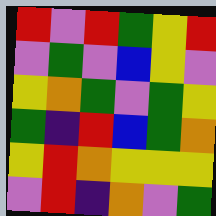[["red", "violet", "red", "green", "yellow", "red"], ["violet", "green", "violet", "blue", "yellow", "violet"], ["yellow", "orange", "green", "violet", "green", "yellow"], ["green", "indigo", "red", "blue", "green", "orange"], ["yellow", "red", "orange", "yellow", "yellow", "yellow"], ["violet", "red", "indigo", "orange", "violet", "green"]]